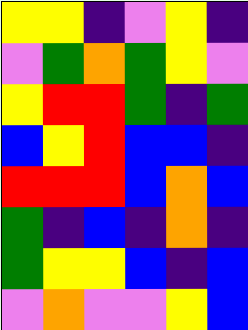[["yellow", "yellow", "indigo", "violet", "yellow", "indigo"], ["violet", "green", "orange", "green", "yellow", "violet"], ["yellow", "red", "red", "green", "indigo", "green"], ["blue", "yellow", "red", "blue", "blue", "indigo"], ["red", "red", "red", "blue", "orange", "blue"], ["green", "indigo", "blue", "indigo", "orange", "indigo"], ["green", "yellow", "yellow", "blue", "indigo", "blue"], ["violet", "orange", "violet", "violet", "yellow", "blue"]]